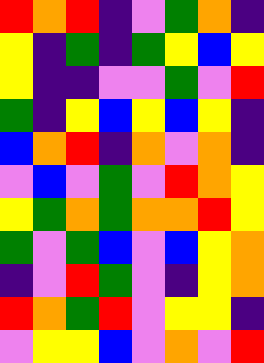[["red", "orange", "red", "indigo", "violet", "green", "orange", "indigo"], ["yellow", "indigo", "green", "indigo", "green", "yellow", "blue", "yellow"], ["yellow", "indigo", "indigo", "violet", "violet", "green", "violet", "red"], ["green", "indigo", "yellow", "blue", "yellow", "blue", "yellow", "indigo"], ["blue", "orange", "red", "indigo", "orange", "violet", "orange", "indigo"], ["violet", "blue", "violet", "green", "violet", "red", "orange", "yellow"], ["yellow", "green", "orange", "green", "orange", "orange", "red", "yellow"], ["green", "violet", "green", "blue", "violet", "blue", "yellow", "orange"], ["indigo", "violet", "red", "green", "violet", "indigo", "yellow", "orange"], ["red", "orange", "green", "red", "violet", "yellow", "yellow", "indigo"], ["violet", "yellow", "yellow", "blue", "violet", "orange", "violet", "red"]]